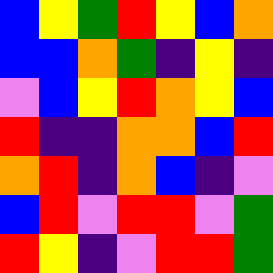[["blue", "yellow", "green", "red", "yellow", "blue", "orange"], ["blue", "blue", "orange", "green", "indigo", "yellow", "indigo"], ["violet", "blue", "yellow", "red", "orange", "yellow", "blue"], ["red", "indigo", "indigo", "orange", "orange", "blue", "red"], ["orange", "red", "indigo", "orange", "blue", "indigo", "violet"], ["blue", "red", "violet", "red", "red", "violet", "green"], ["red", "yellow", "indigo", "violet", "red", "red", "green"]]